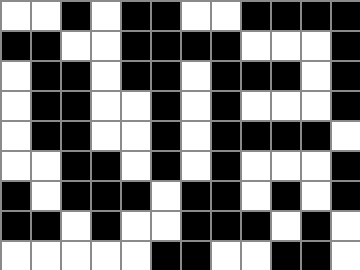[["white", "white", "black", "white", "black", "black", "white", "white", "black", "black", "black", "black"], ["black", "black", "white", "white", "black", "black", "black", "black", "white", "white", "white", "black"], ["white", "black", "black", "white", "black", "black", "white", "black", "black", "black", "white", "black"], ["white", "black", "black", "white", "white", "black", "white", "black", "white", "white", "white", "black"], ["white", "black", "black", "white", "white", "black", "white", "black", "black", "black", "black", "white"], ["white", "white", "black", "black", "white", "black", "white", "black", "white", "white", "white", "black"], ["black", "white", "black", "black", "black", "white", "black", "black", "white", "black", "white", "black"], ["black", "black", "white", "black", "white", "white", "black", "black", "black", "white", "black", "white"], ["white", "white", "white", "white", "white", "black", "black", "white", "white", "black", "black", "white"]]